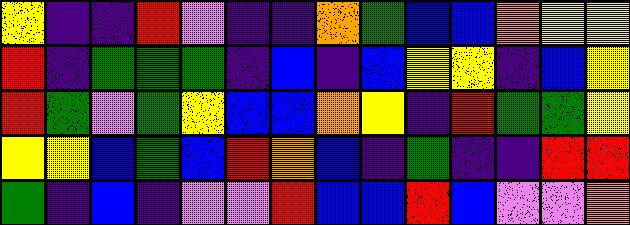[["yellow", "indigo", "indigo", "red", "violet", "indigo", "indigo", "orange", "green", "blue", "blue", "orange", "yellow", "yellow"], ["red", "indigo", "green", "green", "green", "indigo", "blue", "indigo", "blue", "yellow", "yellow", "indigo", "blue", "yellow"], ["red", "green", "violet", "green", "yellow", "blue", "blue", "orange", "yellow", "indigo", "red", "green", "green", "yellow"], ["yellow", "yellow", "blue", "green", "blue", "red", "orange", "blue", "indigo", "green", "indigo", "indigo", "red", "red"], ["green", "indigo", "blue", "indigo", "violet", "violet", "red", "blue", "blue", "red", "blue", "violet", "violet", "orange"]]